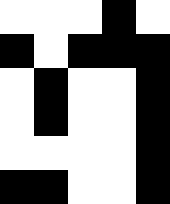[["white", "white", "white", "black", "white"], ["black", "white", "black", "black", "black"], ["white", "black", "white", "white", "black"], ["white", "black", "white", "white", "black"], ["white", "white", "white", "white", "black"], ["black", "black", "white", "white", "black"]]